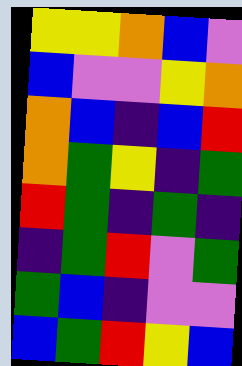[["yellow", "yellow", "orange", "blue", "violet"], ["blue", "violet", "violet", "yellow", "orange"], ["orange", "blue", "indigo", "blue", "red"], ["orange", "green", "yellow", "indigo", "green"], ["red", "green", "indigo", "green", "indigo"], ["indigo", "green", "red", "violet", "green"], ["green", "blue", "indigo", "violet", "violet"], ["blue", "green", "red", "yellow", "blue"]]